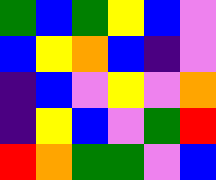[["green", "blue", "green", "yellow", "blue", "violet"], ["blue", "yellow", "orange", "blue", "indigo", "violet"], ["indigo", "blue", "violet", "yellow", "violet", "orange"], ["indigo", "yellow", "blue", "violet", "green", "red"], ["red", "orange", "green", "green", "violet", "blue"]]